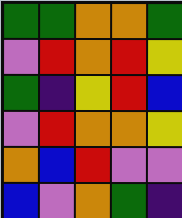[["green", "green", "orange", "orange", "green"], ["violet", "red", "orange", "red", "yellow"], ["green", "indigo", "yellow", "red", "blue"], ["violet", "red", "orange", "orange", "yellow"], ["orange", "blue", "red", "violet", "violet"], ["blue", "violet", "orange", "green", "indigo"]]